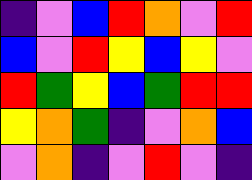[["indigo", "violet", "blue", "red", "orange", "violet", "red"], ["blue", "violet", "red", "yellow", "blue", "yellow", "violet"], ["red", "green", "yellow", "blue", "green", "red", "red"], ["yellow", "orange", "green", "indigo", "violet", "orange", "blue"], ["violet", "orange", "indigo", "violet", "red", "violet", "indigo"]]